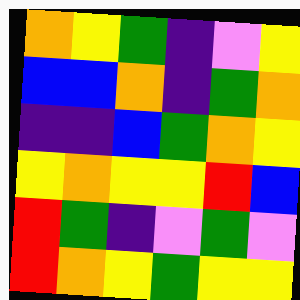[["orange", "yellow", "green", "indigo", "violet", "yellow"], ["blue", "blue", "orange", "indigo", "green", "orange"], ["indigo", "indigo", "blue", "green", "orange", "yellow"], ["yellow", "orange", "yellow", "yellow", "red", "blue"], ["red", "green", "indigo", "violet", "green", "violet"], ["red", "orange", "yellow", "green", "yellow", "yellow"]]